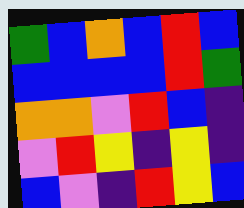[["green", "blue", "orange", "blue", "red", "blue"], ["blue", "blue", "blue", "blue", "red", "green"], ["orange", "orange", "violet", "red", "blue", "indigo"], ["violet", "red", "yellow", "indigo", "yellow", "indigo"], ["blue", "violet", "indigo", "red", "yellow", "blue"]]